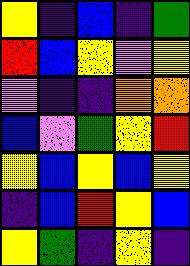[["yellow", "indigo", "blue", "indigo", "green"], ["red", "blue", "yellow", "violet", "yellow"], ["violet", "indigo", "indigo", "orange", "orange"], ["blue", "violet", "green", "yellow", "red"], ["yellow", "blue", "yellow", "blue", "yellow"], ["indigo", "blue", "red", "yellow", "blue"], ["yellow", "green", "indigo", "yellow", "indigo"]]